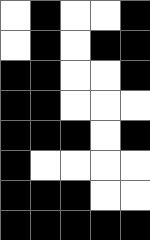[["white", "black", "white", "white", "black"], ["white", "black", "white", "black", "black"], ["black", "black", "white", "white", "black"], ["black", "black", "white", "white", "white"], ["black", "black", "black", "white", "black"], ["black", "white", "white", "white", "white"], ["black", "black", "black", "white", "white"], ["black", "black", "black", "black", "black"]]